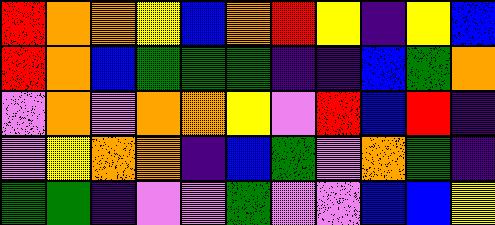[["red", "orange", "orange", "yellow", "blue", "orange", "red", "yellow", "indigo", "yellow", "blue"], ["red", "orange", "blue", "green", "green", "green", "indigo", "indigo", "blue", "green", "orange"], ["violet", "orange", "violet", "orange", "orange", "yellow", "violet", "red", "blue", "red", "indigo"], ["violet", "yellow", "orange", "orange", "indigo", "blue", "green", "violet", "orange", "green", "indigo"], ["green", "green", "indigo", "violet", "violet", "green", "violet", "violet", "blue", "blue", "yellow"]]